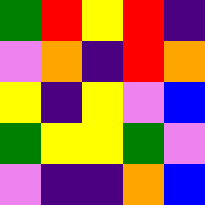[["green", "red", "yellow", "red", "indigo"], ["violet", "orange", "indigo", "red", "orange"], ["yellow", "indigo", "yellow", "violet", "blue"], ["green", "yellow", "yellow", "green", "violet"], ["violet", "indigo", "indigo", "orange", "blue"]]